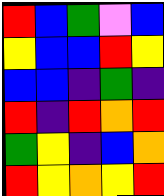[["red", "blue", "green", "violet", "blue"], ["yellow", "blue", "blue", "red", "yellow"], ["blue", "blue", "indigo", "green", "indigo"], ["red", "indigo", "red", "orange", "red"], ["green", "yellow", "indigo", "blue", "orange"], ["red", "yellow", "orange", "yellow", "red"]]